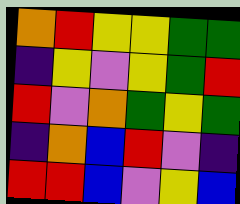[["orange", "red", "yellow", "yellow", "green", "green"], ["indigo", "yellow", "violet", "yellow", "green", "red"], ["red", "violet", "orange", "green", "yellow", "green"], ["indigo", "orange", "blue", "red", "violet", "indigo"], ["red", "red", "blue", "violet", "yellow", "blue"]]